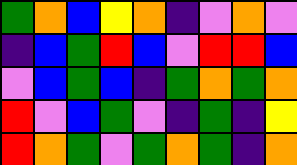[["green", "orange", "blue", "yellow", "orange", "indigo", "violet", "orange", "violet"], ["indigo", "blue", "green", "red", "blue", "violet", "red", "red", "blue"], ["violet", "blue", "green", "blue", "indigo", "green", "orange", "green", "orange"], ["red", "violet", "blue", "green", "violet", "indigo", "green", "indigo", "yellow"], ["red", "orange", "green", "violet", "green", "orange", "green", "indigo", "orange"]]